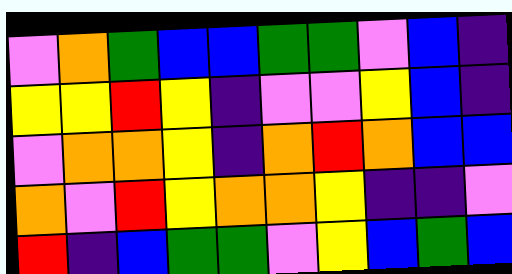[["violet", "orange", "green", "blue", "blue", "green", "green", "violet", "blue", "indigo"], ["yellow", "yellow", "red", "yellow", "indigo", "violet", "violet", "yellow", "blue", "indigo"], ["violet", "orange", "orange", "yellow", "indigo", "orange", "red", "orange", "blue", "blue"], ["orange", "violet", "red", "yellow", "orange", "orange", "yellow", "indigo", "indigo", "violet"], ["red", "indigo", "blue", "green", "green", "violet", "yellow", "blue", "green", "blue"]]